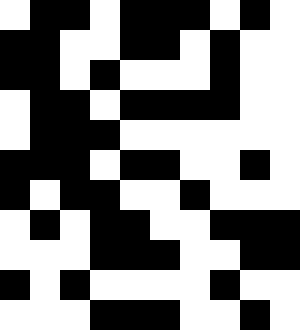[["white", "black", "black", "white", "black", "black", "black", "white", "black", "white"], ["black", "black", "white", "white", "black", "black", "white", "black", "white", "white"], ["black", "black", "white", "black", "white", "white", "white", "black", "white", "white"], ["white", "black", "black", "white", "black", "black", "black", "black", "white", "white"], ["white", "black", "black", "black", "white", "white", "white", "white", "white", "white"], ["black", "black", "black", "white", "black", "black", "white", "white", "black", "white"], ["black", "white", "black", "black", "white", "white", "black", "white", "white", "white"], ["white", "black", "white", "black", "black", "white", "white", "black", "black", "black"], ["white", "white", "white", "black", "black", "black", "white", "white", "black", "black"], ["black", "white", "black", "white", "white", "white", "white", "black", "white", "white"], ["white", "white", "white", "black", "black", "black", "white", "white", "black", "white"]]